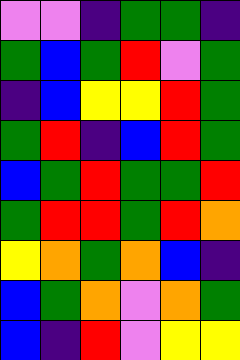[["violet", "violet", "indigo", "green", "green", "indigo"], ["green", "blue", "green", "red", "violet", "green"], ["indigo", "blue", "yellow", "yellow", "red", "green"], ["green", "red", "indigo", "blue", "red", "green"], ["blue", "green", "red", "green", "green", "red"], ["green", "red", "red", "green", "red", "orange"], ["yellow", "orange", "green", "orange", "blue", "indigo"], ["blue", "green", "orange", "violet", "orange", "green"], ["blue", "indigo", "red", "violet", "yellow", "yellow"]]